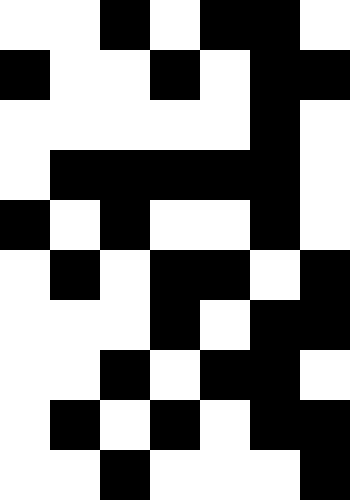[["white", "white", "black", "white", "black", "black", "white"], ["black", "white", "white", "black", "white", "black", "black"], ["white", "white", "white", "white", "white", "black", "white"], ["white", "black", "black", "black", "black", "black", "white"], ["black", "white", "black", "white", "white", "black", "white"], ["white", "black", "white", "black", "black", "white", "black"], ["white", "white", "white", "black", "white", "black", "black"], ["white", "white", "black", "white", "black", "black", "white"], ["white", "black", "white", "black", "white", "black", "black"], ["white", "white", "black", "white", "white", "white", "black"]]